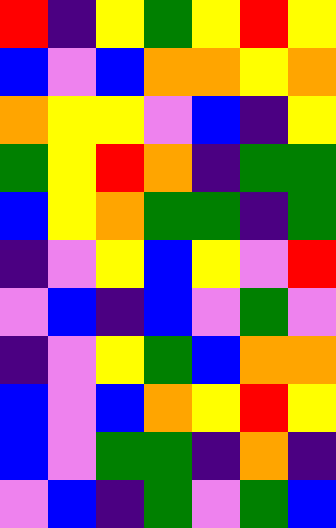[["red", "indigo", "yellow", "green", "yellow", "red", "yellow"], ["blue", "violet", "blue", "orange", "orange", "yellow", "orange"], ["orange", "yellow", "yellow", "violet", "blue", "indigo", "yellow"], ["green", "yellow", "red", "orange", "indigo", "green", "green"], ["blue", "yellow", "orange", "green", "green", "indigo", "green"], ["indigo", "violet", "yellow", "blue", "yellow", "violet", "red"], ["violet", "blue", "indigo", "blue", "violet", "green", "violet"], ["indigo", "violet", "yellow", "green", "blue", "orange", "orange"], ["blue", "violet", "blue", "orange", "yellow", "red", "yellow"], ["blue", "violet", "green", "green", "indigo", "orange", "indigo"], ["violet", "blue", "indigo", "green", "violet", "green", "blue"]]